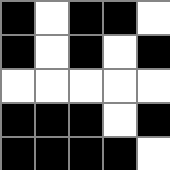[["black", "white", "black", "black", "white"], ["black", "white", "black", "white", "black"], ["white", "white", "white", "white", "white"], ["black", "black", "black", "white", "black"], ["black", "black", "black", "black", "white"]]